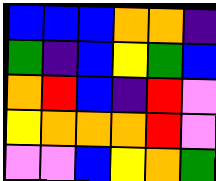[["blue", "blue", "blue", "orange", "orange", "indigo"], ["green", "indigo", "blue", "yellow", "green", "blue"], ["orange", "red", "blue", "indigo", "red", "violet"], ["yellow", "orange", "orange", "orange", "red", "violet"], ["violet", "violet", "blue", "yellow", "orange", "green"]]